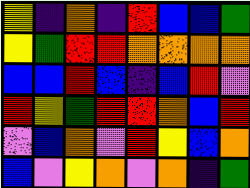[["yellow", "indigo", "orange", "indigo", "red", "blue", "blue", "green"], ["yellow", "green", "red", "red", "orange", "orange", "orange", "orange"], ["blue", "blue", "red", "blue", "indigo", "blue", "red", "violet"], ["red", "yellow", "green", "red", "red", "orange", "blue", "red"], ["violet", "blue", "orange", "violet", "red", "yellow", "blue", "orange"], ["blue", "violet", "yellow", "orange", "violet", "orange", "indigo", "green"]]